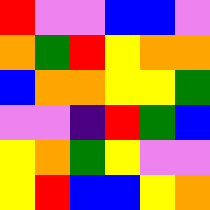[["red", "violet", "violet", "blue", "blue", "violet"], ["orange", "green", "red", "yellow", "orange", "orange"], ["blue", "orange", "orange", "yellow", "yellow", "green"], ["violet", "violet", "indigo", "red", "green", "blue"], ["yellow", "orange", "green", "yellow", "violet", "violet"], ["yellow", "red", "blue", "blue", "yellow", "orange"]]